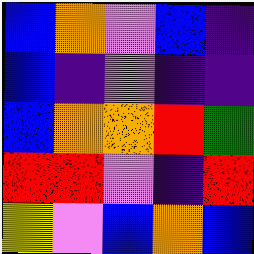[["blue", "orange", "violet", "blue", "indigo"], ["blue", "indigo", "violet", "indigo", "indigo"], ["blue", "orange", "orange", "red", "green"], ["red", "red", "violet", "indigo", "red"], ["yellow", "violet", "blue", "orange", "blue"]]